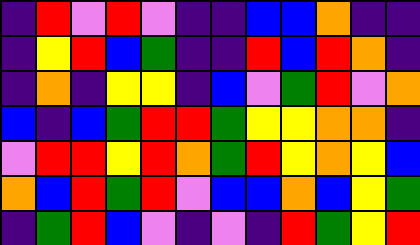[["indigo", "red", "violet", "red", "violet", "indigo", "indigo", "blue", "blue", "orange", "indigo", "indigo"], ["indigo", "yellow", "red", "blue", "green", "indigo", "indigo", "red", "blue", "red", "orange", "indigo"], ["indigo", "orange", "indigo", "yellow", "yellow", "indigo", "blue", "violet", "green", "red", "violet", "orange"], ["blue", "indigo", "blue", "green", "red", "red", "green", "yellow", "yellow", "orange", "orange", "indigo"], ["violet", "red", "red", "yellow", "red", "orange", "green", "red", "yellow", "orange", "yellow", "blue"], ["orange", "blue", "red", "green", "red", "violet", "blue", "blue", "orange", "blue", "yellow", "green"], ["indigo", "green", "red", "blue", "violet", "indigo", "violet", "indigo", "red", "green", "yellow", "red"]]